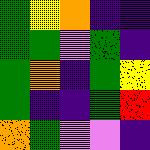[["green", "yellow", "orange", "indigo", "indigo"], ["green", "green", "violet", "green", "indigo"], ["green", "orange", "indigo", "green", "yellow"], ["green", "indigo", "indigo", "green", "red"], ["orange", "green", "violet", "violet", "indigo"]]